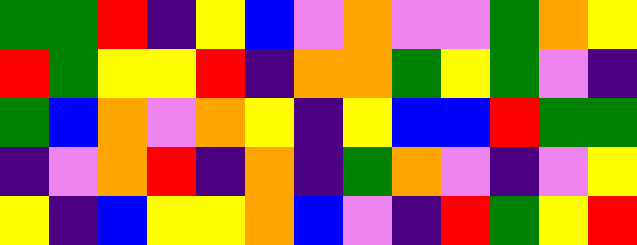[["green", "green", "red", "indigo", "yellow", "blue", "violet", "orange", "violet", "violet", "green", "orange", "yellow"], ["red", "green", "yellow", "yellow", "red", "indigo", "orange", "orange", "green", "yellow", "green", "violet", "indigo"], ["green", "blue", "orange", "violet", "orange", "yellow", "indigo", "yellow", "blue", "blue", "red", "green", "green"], ["indigo", "violet", "orange", "red", "indigo", "orange", "indigo", "green", "orange", "violet", "indigo", "violet", "yellow"], ["yellow", "indigo", "blue", "yellow", "yellow", "orange", "blue", "violet", "indigo", "red", "green", "yellow", "red"]]